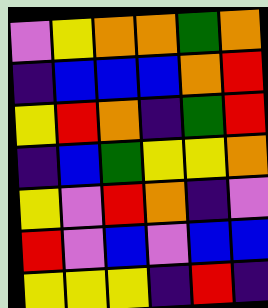[["violet", "yellow", "orange", "orange", "green", "orange"], ["indigo", "blue", "blue", "blue", "orange", "red"], ["yellow", "red", "orange", "indigo", "green", "red"], ["indigo", "blue", "green", "yellow", "yellow", "orange"], ["yellow", "violet", "red", "orange", "indigo", "violet"], ["red", "violet", "blue", "violet", "blue", "blue"], ["yellow", "yellow", "yellow", "indigo", "red", "indigo"]]